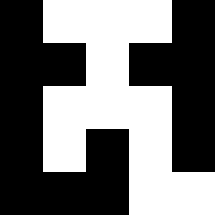[["black", "white", "white", "white", "black"], ["black", "black", "white", "black", "black"], ["black", "white", "white", "white", "black"], ["black", "white", "black", "white", "black"], ["black", "black", "black", "white", "white"]]